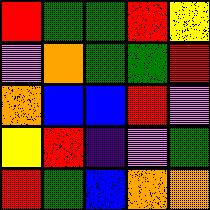[["red", "green", "green", "red", "yellow"], ["violet", "orange", "green", "green", "red"], ["orange", "blue", "blue", "red", "violet"], ["yellow", "red", "indigo", "violet", "green"], ["red", "green", "blue", "orange", "orange"]]